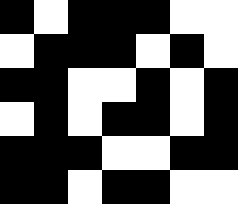[["black", "white", "black", "black", "black", "white", "white"], ["white", "black", "black", "black", "white", "black", "white"], ["black", "black", "white", "white", "black", "white", "black"], ["white", "black", "white", "black", "black", "white", "black"], ["black", "black", "black", "white", "white", "black", "black"], ["black", "black", "white", "black", "black", "white", "white"]]